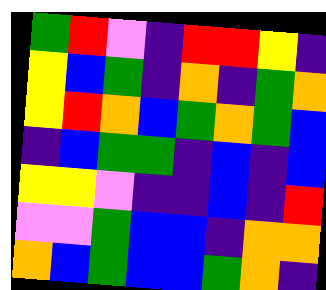[["green", "red", "violet", "indigo", "red", "red", "yellow", "indigo"], ["yellow", "blue", "green", "indigo", "orange", "indigo", "green", "orange"], ["yellow", "red", "orange", "blue", "green", "orange", "green", "blue"], ["indigo", "blue", "green", "green", "indigo", "blue", "indigo", "blue"], ["yellow", "yellow", "violet", "indigo", "indigo", "blue", "indigo", "red"], ["violet", "violet", "green", "blue", "blue", "indigo", "orange", "orange"], ["orange", "blue", "green", "blue", "blue", "green", "orange", "indigo"]]